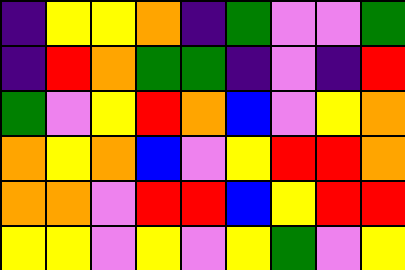[["indigo", "yellow", "yellow", "orange", "indigo", "green", "violet", "violet", "green"], ["indigo", "red", "orange", "green", "green", "indigo", "violet", "indigo", "red"], ["green", "violet", "yellow", "red", "orange", "blue", "violet", "yellow", "orange"], ["orange", "yellow", "orange", "blue", "violet", "yellow", "red", "red", "orange"], ["orange", "orange", "violet", "red", "red", "blue", "yellow", "red", "red"], ["yellow", "yellow", "violet", "yellow", "violet", "yellow", "green", "violet", "yellow"]]